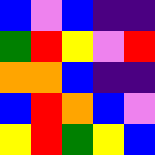[["blue", "violet", "blue", "indigo", "indigo"], ["green", "red", "yellow", "violet", "red"], ["orange", "orange", "blue", "indigo", "indigo"], ["blue", "red", "orange", "blue", "violet"], ["yellow", "red", "green", "yellow", "blue"]]